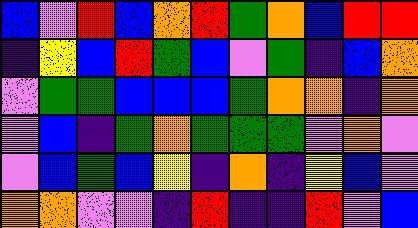[["blue", "violet", "red", "blue", "orange", "red", "green", "orange", "blue", "red", "red"], ["indigo", "yellow", "blue", "red", "green", "blue", "violet", "green", "indigo", "blue", "orange"], ["violet", "green", "green", "blue", "blue", "blue", "green", "orange", "orange", "indigo", "orange"], ["violet", "blue", "indigo", "green", "orange", "green", "green", "green", "violet", "orange", "violet"], ["violet", "blue", "green", "blue", "yellow", "indigo", "orange", "indigo", "yellow", "blue", "violet"], ["orange", "orange", "violet", "violet", "indigo", "red", "indigo", "indigo", "red", "violet", "blue"]]